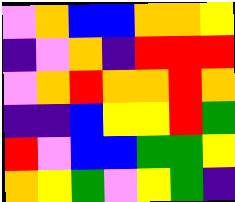[["violet", "orange", "blue", "blue", "orange", "orange", "yellow"], ["indigo", "violet", "orange", "indigo", "red", "red", "red"], ["violet", "orange", "red", "orange", "orange", "red", "orange"], ["indigo", "indigo", "blue", "yellow", "yellow", "red", "green"], ["red", "violet", "blue", "blue", "green", "green", "yellow"], ["orange", "yellow", "green", "violet", "yellow", "green", "indigo"]]